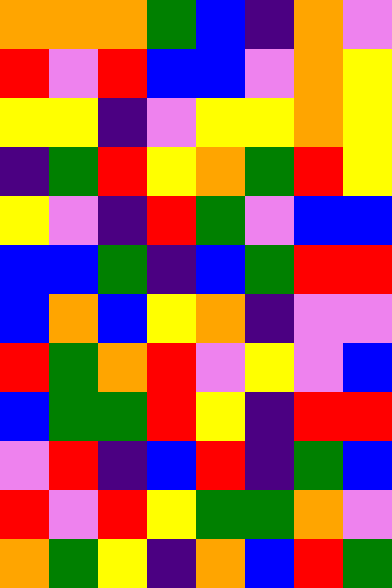[["orange", "orange", "orange", "green", "blue", "indigo", "orange", "violet"], ["red", "violet", "red", "blue", "blue", "violet", "orange", "yellow"], ["yellow", "yellow", "indigo", "violet", "yellow", "yellow", "orange", "yellow"], ["indigo", "green", "red", "yellow", "orange", "green", "red", "yellow"], ["yellow", "violet", "indigo", "red", "green", "violet", "blue", "blue"], ["blue", "blue", "green", "indigo", "blue", "green", "red", "red"], ["blue", "orange", "blue", "yellow", "orange", "indigo", "violet", "violet"], ["red", "green", "orange", "red", "violet", "yellow", "violet", "blue"], ["blue", "green", "green", "red", "yellow", "indigo", "red", "red"], ["violet", "red", "indigo", "blue", "red", "indigo", "green", "blue"], ["red", "violet", "red", "yellow", "green", "green", "orange", "violet"], ["orange", "green", "yellow", "indigo", "orange", "blue", "red", "green"]]